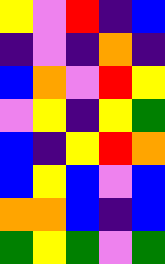[["yellow", "violet", "red", "indigo", "blue"], ["indigo", "violet", "indigo", "orange", "indigo"], ["blue", "orange", "violet", "red", "yellow"], ["violet", "yellow", "indigo", "yellow", "green"], ["blue", "indigo", "yellow", "red", "orange"], ["blue", "yellow", "blue", "violet", "blue"], ["orange", "orange", "blue", "indigo", "blue"], ["green", "yellow", "green", "violet", "green"]]